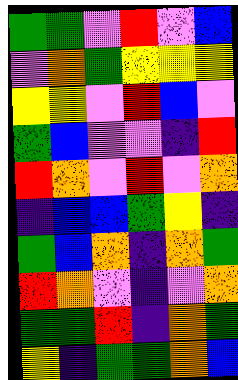[["green", "green", "violet", "red", "violet", "blue"], ["violet", "orange", "green", "yellow", "yellow", "yellow"], ["yellow", "yellow", "violet", "red", "blue", "violet"], ["green", "blue", "violet", "violet", "indigo", "red"], ["red", "orange", "violet", "red", "violet", "orange"], ["indigo", "blue", "blue", "green", "yellow", "indigo"], ["green", "blue", "orange", "indigo", "orange", "green"], ["red", "orange", "violet", "indigo", "violet", "orange"], ["green", "green", "red", "indigo", "orange", "green"], ["yellow", "indigo", "green", "green", "orange", "blue"]]